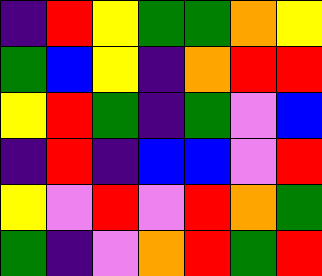[["indigo", "red", "yellow", "green", "green", "orange", "yellow"], ["green", "blue", "yellow", "indigo", "orange", "red", "red"], ["yellow", "red", "green", "indigo", "green", "violet", "blue"], ["indigo", "red", "indigo", "blue", "blue", "violet", "red"], ["yellow", "violet", "red", "violet", "red", "orange", "green"], ["green", "indigo", "violet", "orange", "red", "green", "red"]]